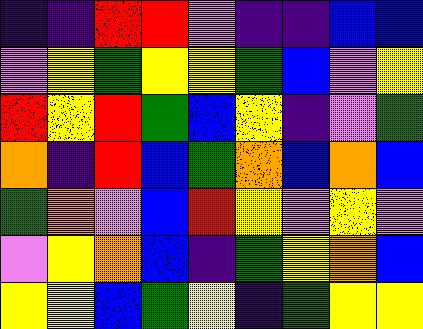[["indigo", "indigo", "red", "red", "violet", "indigo", "indigo", "blue", "blue"], ["violet", "yellow", "green", "yellow", "yellow", "green", "blue", "violet", "yellow"], ["red", "yellow", "red", "green", "blue", "yellow", "indigo", "violet", "green"], ["orange", "indigo", "red", "blue", "green", "orange", "blue", "orange", "blue"], ["green", "orange", "violet", "blue", "red", "yellow", "violet", "yellow", "violet"], ["violet", "yellow", "orange", "blue", "indigo", "green", "yellow", "orange", "blue"], ["yellow", "yellow", "blue", "green", "yellow", "indigo", "green", "yellow", "yellow"]]